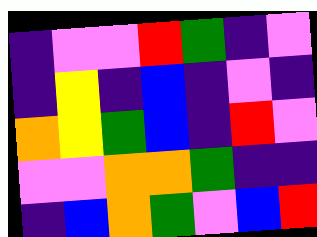[["indigo", "violet", "violet", "red", "green", "indigo", "violet"], ["indigo", "yellow", "indigo", "blue", "indigo", "violet", "indigo"], ["orange", "yellow", "green", "blue", "indigo", "red", "violet"], ["violet", "violet", "orange", "orange", "green", "indigo", "indigo"], ["indigo", "blue", "orange", "green", "violet", "blue", "red"]]